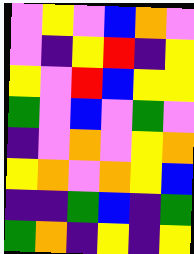[["violet", "yellow", "violet", "blue", "orange", "violet"], ["violet", "indigo", "yellow", "red", "indigo", "yellow"], ["yellow", "violet", "red", "blue", "yellow", "yellow"], ["green", "violet", "blue", "violet", "green", "violet"], ["indigo", "violet", "orange", "violet", "yellow", "orange"], ["yellow", "orange", "violet", "orange", "yellow", "blue"], ["indigo", "indigo", "green", "blue", "indigo", "green"], ["green", "orange", "indigo", "yellow", "indigo", "yellow"]]